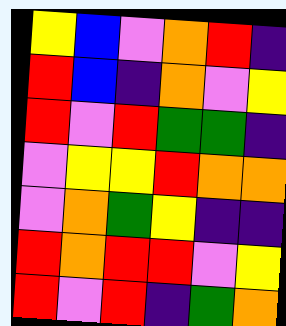[["yellow", "blue", "violet", "orange", "red", "indigo"], ["red", "blue", "indigo", "orange", "violet", "yellow"], ["red", "violet", "red", "green", "green", "indigo"], ["violet", "yellow", "yellow", "red", "orange", "orange"], ["violet", "orange", "green", "yellow", "indigo", "indigo"], ["red", "orange", "red", "red", "violet", "yellow"], ["red", "violet", "red", "indigo", "green", "orange"]]